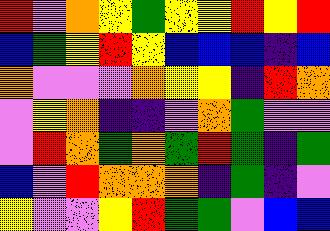[["red", "violet", "orange", "yellow", "green", "yellow", "yellow", "red", "yellow", "red"], ["blue", "green", "yellow", "red", "yellow", "blue", "blue", "blue", "indigo", "blue"], ["orange", "violet", "violet", "violet", "orange", "yellow", "yellow", "indigo", "red", "orange"], ["violet", "yellow", "orange", "indigo", "indigo", "violet", "orange", "green", "violet", "violet"], ["violet", "red", "orange", "green", "orange", "green", "red", "green", "indigo", "green"], ["blue", "violet", "red", "orange", "orange", "orange", "indigo", "green", "indigo", "violet"], ["yellow", "violet", "violet", "yellow", "red", "green", "green", "violet", "blue", "blue"]]